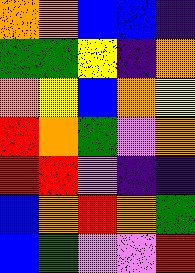[["orange", "orange", "blue", "blue", "indigo"], ["green", "green", "yellow", "indigo", "orange"], ["orange", "yellow", "blue", "orange", "yellow"], ["red", "orange", "green", "violet", "orange"], ["red", "red", "violet", "indigo", "indigo"], ["blue", "orange", "red", "orange", "green"], ["blue", "green", "violet", "violet", "red"]]